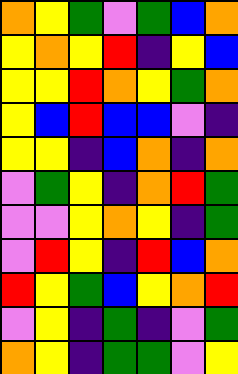[["orange", "yellow", "green", "violet", "green", "blue", "orange"], ["yellow", "orange", "yellow", "red", "indigo", "yellow", "blue"], ["yellow", "yellow", "red", "orange", "yellow", "green", "orange"], ["yellow", "blue", "red", "blue", "blue", "violet", "indigo"], ["yellow", "yellow", "indigo", "blue", "orange", "indigo", "orange"], ["violet", "green", "yellow", "indigo", "orange", "red", "green"], ["violet", "violet", "yellow", "orange", "yellow", "indigo", "green"], ["violet", "red", "yellow", "indigo", "red", "blue", "orange"], ["red", "yellow", "green", "blue", "yellow", "orange", "red"], ["violet", "yellow", "indigo", "green", "indigo", "violet", "green"], ["orange", "yellow", "indigo", "green", "green", "violet", "yellow"]]